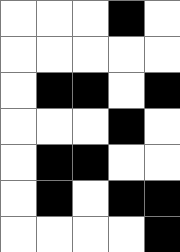[["white", "white", "white", "black", "white"], ["white", "white", "white", "white", "white"], ["white", "black", "black", "white", "black"], ["white", "white", "white", "black", "white"], ["white", "black", "black", "white", "white"], ["white", "black", "white", "black", "black"], ["white", "white", "white", "white", "black"]]